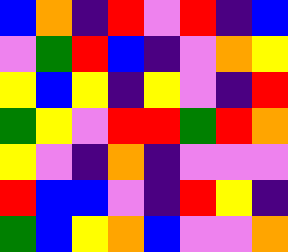[["blue", "orange", "indigo", "red", "violet", "red", "indigo", "blue"], ["violet", "green", "red", "blue", "indigo", "violet", "orange", "yellow"], ["yellow", "blue", "yellow", "indigo", "yellow", "violet", "indigo", "red"], ["green", "yellow", "violet", "red", "red", "green", "red", "orange"], ["yellow", "violet", "indigo", "orange", "indigo", "violet", "violet", "violet"], ["red", "blue", "blue", "violet", "indigo", "red", "yellow", "indigo"], ["green", "blue", "yellow", "orange", "blue", "violet", "violet", "orange"]]